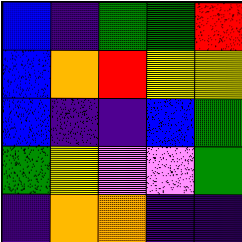[["blue", "indigo", "green", "green", "red"], ["blue", "orange", "red", "yellow", "yellow"], ["blue", "indigo", "indigo", "blue", "green"], ["green", "yellow", "violet", "violet", "green"], ["indigo", "orange", "orange", "indigo", "indigo"]]